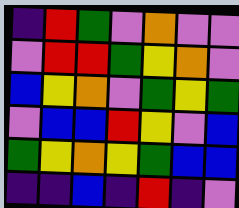[["indigo", "red", "green", "violet", "orange", "violet", "violet"], ["violet", "red", "red", "green", "yellow", "orange", "violet"], ["blue", "yellow", "orange", "violet", "green", "yellow", "green"], ["violet", "blue", "blue", "red", "yellow", "violet", "blue"], ["green", "yellow", "orange", "yellow", "green", "blue", "blue"], ["indigo", "indigo", "blue", "indigo", "red", "indigo", "violet"]]